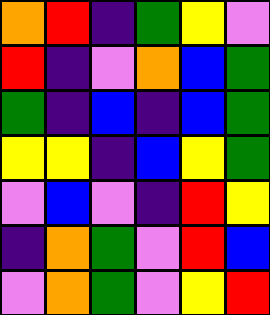[["orange", "red", "indigo", "green", "yellow", "violet"], ["red", "indigo", "violet", "orange", "blue", "green"], ["green", "indigo", "blue", "indigo", "blue", "green"], ["yellow", "yellow", "indigo", "blue", "yellow", "green"], ["violet", "blue", "violet", "indigo", "red", "yellow"], ["indigo", "orange", "green", "violet", "red", "blue"], ["violet", "orange", "green", "violet", "yellow", "red"]]